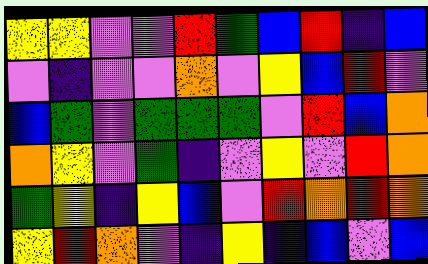[["yellow", "yellow", "violet", "violet", "red", "green", "blue", "red", "indigo", "blue"], ["violet", "indigo", "violet", "violet", "orange", "violet", "yellow", "blue", "red", "violet"], ["blue", "green", "violet", "green", "green", "green", "violet", "red", "blue", "orange"], ["orange", "yellow", "violet", "green", "indigo", "violet", "yellow", "violet", "red", "orange"], ["green", "yellow", "indigo", "yellow", "blue", "violet", "red", "orange", "red", "orange"], ["yellow", "red", "orange", "violet", "indigo", "yellow", "indigo", "blue", "violet", "blue"]]